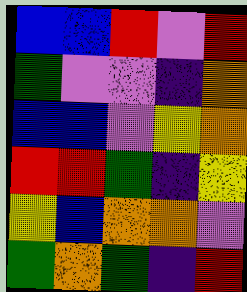[["blue", "blue", "red", "violet", "red"], ["green", "violet", "violet", "indigo", "orange"], ["blue", "blue", "violet", "yellow", "orange"], ["red", "red", "green", "indigo", "yellow"], ["yellow", "blue", "orange", "orange", "violet"], ["green", "orange", "green", "indigo", "red"]]